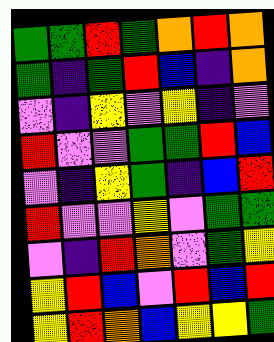[["green", "green", "red", "green", "orange", "red", "orange"], ["green", "indigo", "green", "red", "blue", "indigo", "orange"], ["violet", "indigo", "yellow", "violet", "yellow", "indigo", "violet"], ["red", "violet", "violet", "green", "green", "red", "blue"], ["violet", "indigo", "yellow", "green", "indigo", "blue", "red"], ["red", "violet", "violet", "yellow", "violet", "green", "green"], ["violet", "indigo", "red", "orange", "violet", "green", "yellow"], ["yellow", "red", "blue", "violet", "red", "blue", "red"], ["yellow", "red", "orange", "blue", "yellow", "yellow", "green"]]